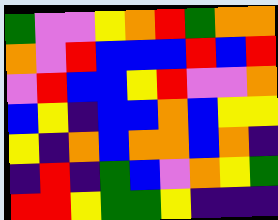[["green", "violet", "violet", "yellow", "orange", "red", "green", "orange", "orange"], ["orange", "violet", "red", "blue", "blue", "blue", "red", "blue", "red"], ["violet", "red", "blue", "blue", "yellow", "red", "violet", "violet", "orange"], ["blue", "yellow", "indigo", "blue", "blue", "orange", "blue", "yellow", "yellow"], ["yellow", "indigo", "orange", "blue", "orange", "orange", "blue", "orange", "indigo"], ["indigo", "red", "indigo", "green", "blue", "violet", "orange", "yellow", "green"], ["red", "red", "yellow", "green", "green", "yellow", "indigo", "indigo", "indigo"]]